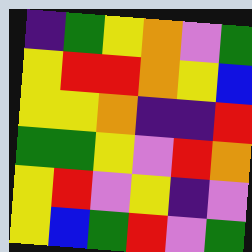[["indigo", "green", "yellow", "orange", "violet", "green"], ["yellow", "red", "red", "orange", "yellow", "blue"], ["yellow", "yellow", "orange", "indigo", "indigo", "red"], ["green", "green", "yellow", "violet", "red", "orange"], ["yellow", "red", "violet", "yellow", "indigo", "violet"], ["yellow", "blue", "green", "red", "violet", "green"]]